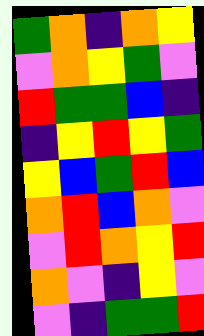[["green", "orange", "indigo", "orange", "yellow"], ["violet", "orange", "yellow", "green", "violet"], ["red", "green", "green", "blue", "indigo"], ["indigo", "yellow", "red", "yellow", "green"], ["yellow", "blue", "green", "red", "blue"], ["orange", "red", "blue", "orange", "violet"], ["violet", "red", "orange", "yellow", "red"], ["orange", "violet", "indigo", "yellow", "violet"], ["violet", "indigo", "green", "green", "red"]]